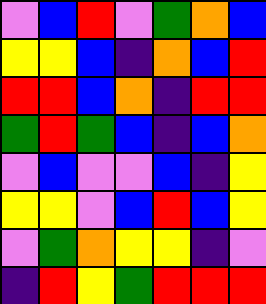[["violet", "blue", "red", "violet", "green", "orange", "blue"], ["yellow", "yellow", "blue", "indigo", "orange", "blue", "red"], ["red", "red", "blue", "orange", "indigo", "red", "red"], ["green", "red", "green", "blue", "indigo", "blue", "orange"], ["violet", "blue", "violet", "violet", "blue", "indigo", "yellow"], ["yellow", "yellow", "violet", "blue", "red", "blue", "yellow"], ["violet", "green", "orange", "yellow", "yellow", "indigo", "violet"], ["indigo", "red", "yellow", "green", "red", "red", "red"]]